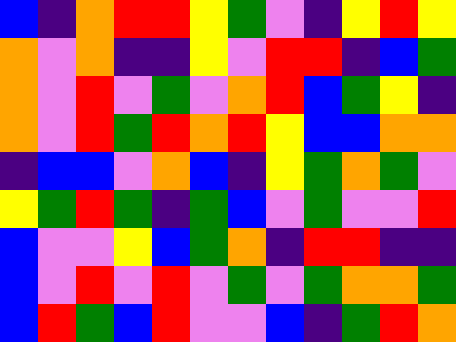[["blue", "indigo", "orange", "red", "red", "yellow", "green", "violet", "indigo", "yellow", "red", "yellow"], ["orange", "violet", "orange", "indigo", "indigo", "yellow", "violet", "red", "red", "indigo", "blue", "green"], ["orange", "violet", "red", "violet", "green", "violet", "orange", "red", "blue", "green", "yellow", "indigo"], ["orange", "violet", "red", "green", "red", "orange", "red", "yellow", "blue", "blue", "orange", "orange"], ["indigo", "blue", "blue", "violet", "orange", "blue", "indigo", "yellow", "green", "orange", "green", "violet"], ["yellow", "green", "red", "green", "indigo", "green", "blue", "violet", "green", "violet", "violet", "red"], ["blue", "violet", "violet", "yellow", "blue", "green", "orange", "indigo", "red", "red", "indigo", "indigo"], ["blue", "violet", "red", "violet", "red", "violet", "green", "violet", "green", "orange", "orange", "green"], ["blue", "red", "green", "blue", "red", "violet", "violet", "blue", "indigo", "green", "red", "orange"]]